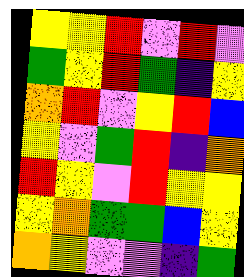[["yellow", "yellow", "red", "violet", "red", "violet"], ["green", "yellow", "red", "green", "indigo", "yellow"], ["orange", "red", "violet", "yellow", "red", "blue"], ["yellow", "violet", "green", "red", "indigo", "orange"], ["red", "yellow", "violet", "red", "yellow", "yellow"], ["yellow", "orange", "green", "green", "blue", "yellow"], ["orange", "yellow", "violet", "violet", "indigo", "green"]]